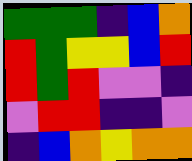[["green", "green", "green", "indigo", "blue", "orange"], ["red", "green", "yellow", "yellow", "blue", "red"], ["red", "green", "red", "violet", "violet", "indigo"], ["violet", "red", "red", "indigo", "indigo", "violet"], ["indigo", "blue", "orange", "yellow", "orange", "orange"]]